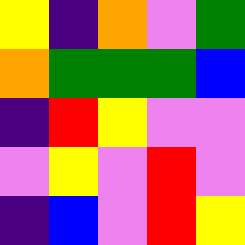[["yellow", "indigo", "orange", "violet", "green"], ["orange", "green", "green", "green", "blue"], ["indigo", "red", "yellow", "violet", "violet"], ["violet", "yellow", "violet", "red", "violet"], ["indigo", "blue", "violet", "red", "yellow"]]